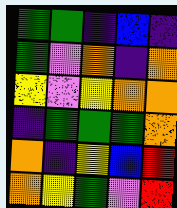[["green", "green", "indigo", "blue", "indigo"], ["green", "violet", "orange", "indigo", "orange"], ["yellow", "violet", "yellow", "orange", "orange"], ["indigo", "green", "green", "green", "orange"], ["orange", "indigo", "yellow", "blue", "red"], ["orange", "yellow", "green", "violet", "red"]]